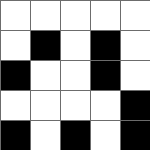[["white", "white", "white", "white", "white"], ["white", "black", "white", "black", "white"], ["black", "white", "white", "black", "white"], ["white", "white", "white", "white", "black"], ["black", "white", "black", "white", "black"]]